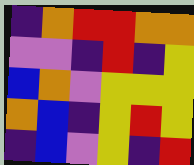[["indigo", "orange", "red", "red", "orange", "orange"], ["violet", "violet", "indigo", "red", "indigo", "yellow"], ["blue", "orange", "violet", "yellow", "yellow", "yellow"], ["orange", "blue", "indigo", "yellow", "red", "yellow"], ["indigo", "blue", "violet", "yellow", "indigo", "red"]]